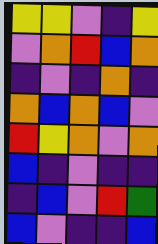[["yellow", "yellow", "violet", "indigo", "yellow"], ["violet", "orange", "red", "blue", "orange"], ["indigo", "violet", "indigo", "orange", "indigo"], ["orange", "blue", "orange", "blue", "violet"], ["red", "yellow", "orange", "violet", "orange"], ["blue", "indigo", "violet", "indigo", "indigo"], ["indigo", "blue", "violet", "red", "green"], ["blue", "violet", "indigo", "indigo", "blue"]]